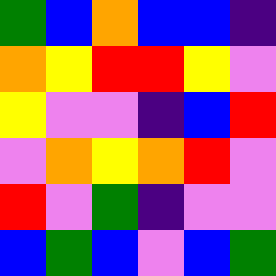[["green", "blue", "orange", "blue", "blue", "indigo"], ["orange", "yellow", "red", "red", "yellow", "violet"], ["yellow", "violet", "violet", "indigo", "blue", "red"], ["violet", "orange", "yellow", "orange", "red", "violet"], ["red", "violet", "green", "indigo", "violet", "violet"], ["blue", "green", "blue", "violet", "blue", "green"]]